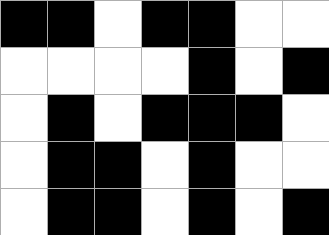[["black", "black", "white", "black", "black", "white", "white"], ["white", "white", "white", "white", "black", "white", "black"], ["white", "black", "white", "black", "black", "black", "white"], ["white", "black", "black", "white", "black", "white", "white"], ["white", "black", "black", "white", "black", "white", "black"]]